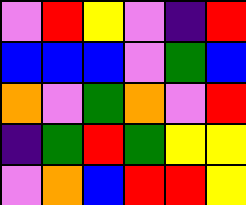[["violet", "red", "yellow", "violet", "indigo", "red"], ["blue", "blue", "blue", "violet", "green", "blue"], ["orange", "violet", "green", "orange", "violet", "red"], ["indigo", "green", "red", "green", "yellow", "yellow"], ["violet", "orange", "blue", "red", "red", "yellow"]]